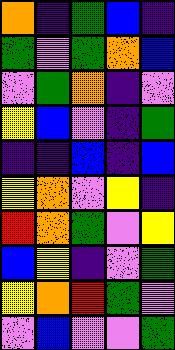[["orange", "indigo", "green", "blue", "indigo"], ["green", "violet", "green", "orange", "blue"], ["violet", "green", "orange", "indigo", "violet"], ["yellow", "blue", "violet", "indigo", "green"], ["indigo", "indigo", "blue", "indigo", "blue"], ["yellow", "orange", "violet", "yellow", "indigo"], ["red", "orange", "green", "violet", "yellow"], ["blue", "yellow", "indigo", "violet", "green"], ["yellow", "orange", "red", "green", "violet"], ["violet", "blue", "violet", "violet", "green"]]